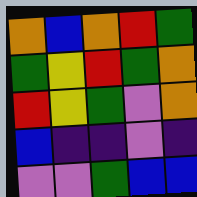[["orange", "blue", "orange", "red", "green"], ["green", "yellow", "red", "green", "orange"], ["red", "yellow", "green", "violet", "orange"], ["blue", "indigo", "indigo", "violet", "indigo"], ["violet", "violet", "green", "blue", "blue"]]